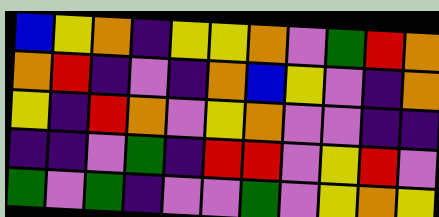[["blue", "yellow", "orange", "indigo", "yellow", "yellow", "orange", "violet", "green", "red", "orange"], ["orange", "red", "indigo", "violet", "indigo", "orange", "blue", "yellow", "violet", "indigo", "orange"], ["yellow", "indigo", "red", "orange", "violet", "yellow", "orange", "violet", "violet", "indigo", "indigo"], ["indigo", "indigo", "violet", "green", "indigo", "red", "red", "violet", "yellow", "red", "violet"], ["green", "violet", "green", "indigo", "violet", "violet", "green", "violet", "yellow", "orange", "yellow"]]